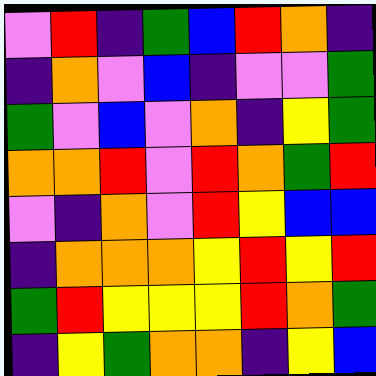[["violet", "red", "indigo", "green", "blue", "red", "orange", "indigo"], ["indigo", "orange", "violet", "blue", "indigo", "violet", "violet", "green"], ["green", "violet", "blue", "violet", "orange", "indigo", "yellow", "green"], ["orange", "orange", "red", "violet", "red", "orange", "green", "red"], ["violet", "indigo", "orange", "violet", "red", "yellow", "blue", "blue"], ["indigo", "orange", "orange", "orange", "yellow", "red", "yellow", "red"], ["green", "red", "yellow", "yellow", "yellow", "red", "orange", "green"], ["indigo", "yellow", "green", "orange", "orange", "indigo", "yellow", "blue"]]